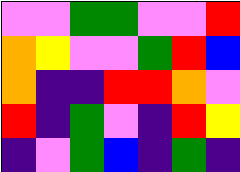[["violet", "violet", "green", "green", "violet", "violet", "red"], ["orange", "yellow", "violet", "violet", "green", "red", "blue"], ["orange", "indigo", "indigo", "red", "red", "orange", "violet"], ["red", "indigo", "green", "violet", "indigo", "red", "yellow"], ["indigo", "violet", "green", "blue", "indigo", "green", "indigo"]]